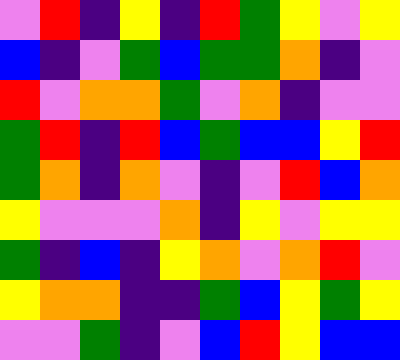[["violet", "red", "indigo", "yellow", "indigo", "red", "green", "yellow", "violet", "yellow"], ["blue", "indigo", "violet", "green", "blue", "green", "green", "orange", "indigo", "violet"], ["red", "violet", "orange", "orange", "green", "violet", "orange", "indigo", "violet", "violet"], ["green", "red", "indigo", "red", "blue", "green", "blue", "blue", "yellow", "red"], ["green", "orange", "indigo", "orange", "violet", "indigo", "violet", "red", "blue", "orange"], ["yellow", "violet", "violet", "violet", "orange", "indigo", "yellow", "violet", "yellow", "yellow"], ["green", "indigo", "blue", "indigo", "yellow", "orange", "violet", "orange", "red", "violet"], ["yellow", "orange", "orange", "indigo", "indigo", "green", "blue", "yellow", "green", "yellow"], ["violet", "violet", "green", "indigo", "violet", "blue", "red", "yellow", "blue", "blue"]]